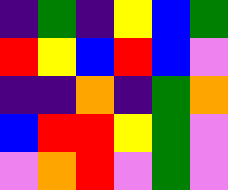[["indigo", "green", "indigo", "yellow", "blue", "green"], ["red", "yellow", "blue", "red", "blue", "violet"], ["indigo", "indigo", "orange", "indigo", "green", "orange"], ["blue", "red", "red", "yellow", "green", "violet"], ["violet", "orange", "red", "violet", "green", "violet"]]